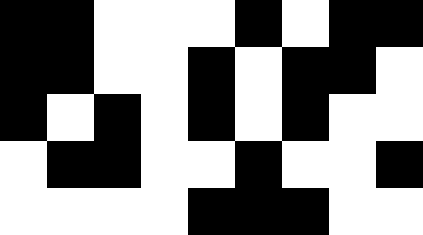[["black", "black", "white", "white", "white", "black", "white", "black", "black"], ["black", "black", "white", "white", "black", "white", "black", "black", "white"], ["black", "white", "black", "white", "black", "white", "black", "white", "white"], ["white", "black", "black", "white", "white", "black", "white", "white", "black"], ["white", "white", "white", "white", "black", "black", "black", "white", "white"]]